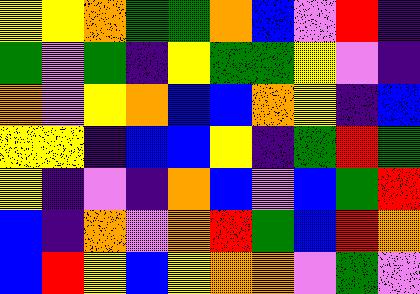[["yellow", "yellow", "orange", "green", "green", "orange", "blue", "violet", "red", "indigo"], ["green", "violet", "green", "indigo", "yellow", "green", "green", "yellow", "violet", "indigo"], ["orange", "violet", "yellow", "orange", "blue", "blue", "orange", "yellow", "indigo", "blue"], ["yellow", "yellow", "indigo", "blue", "blue", "yellow", "indigo", "green", "red", "green"], ["yellow", "indigo", "violet", "indigo", "orange", "blue", "violet", "blue", "green", "red"], ["blue", "indigo", "orange", "violet", "orange", "red", "green", "blue", "red", "orange"], ["blue", "red", "yellow", "blue", "yellow", "orange", "orange", "violet", "green", "violet"]]